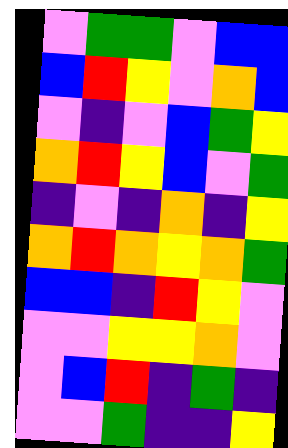[["violet", "green", "green", "violet", "blue", "blue"], ["blue", "red", "yellow", "violet", "orange", "blue"], ["violet", "indigo", "violet", "blue", "green", "yellow"], ["orange", "red", "yellow", "blue", "violet", "green"], ["indigo", "violet", "indigo", "orange", "indigo", "yellow"], ["orange", "red", "orange", "yellow", "orange", "green"], ["blue", "blue", "indigo", "red", "yellow", "violet"], ["violet", "violet", "yellow", "yellow", "orange", "violet"], ["violet", "blue", "red", "indigo", "green", "indigo"], ["violet", "violet", "green", "indigo", "indigo", "yellow"]]